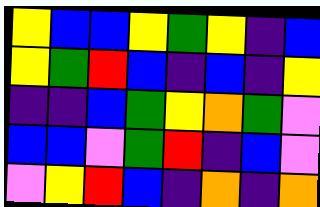[["yellow", "blue", "blue", "yellow", "green", "yellow", "indigo", "blue"], ["yellow", "green", "red", "blue", "indigo", "blue", "indigo", "yellow"], ["indigo", "indigo", "blue", "green", "yellow", "orange", "green", "violet"], ["blue", "blue", "violet", "green", "red", "indigo", "blue", "violet"], ["violet", "yellow", "red", "blue", "indigo", "orange", "indigo", "orange"]]